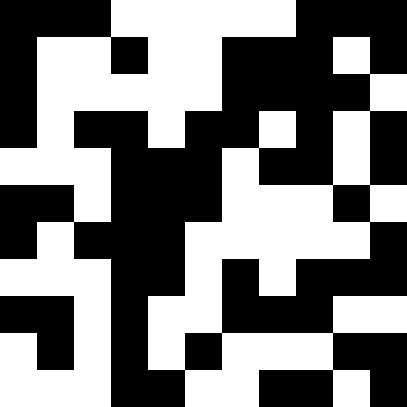[["black", "black", "black", "white", "white", "white", "white", "white", "black", "black", "black"], ["black", "white", "white", "black", "white", "white", "black", "black", "black", "white", "black"], ["black", "white", "white", "white", "white", "white", "black", "black", "black", "black", "white"], ["black", "white", "black", "black", "white", "black", "black", "white", "black", "white", "black"], ["white", "white", "white", "black", "black", "black", "white", "black", "black", "white", "black"], ["black", "black", "white", "black", "black", "black", "white", "white", "white", "black", "white"], ["black", "white", "black", "black", "black", "white", "white", "white", "white", "white", "black"], ["white", "white", "white", "black", "black", "white", "black", "white", "black", "black", "black"], ["black", "black", "white", "black", "white", "white", "black", "black", "black", "white", "white"], ["white", "black", "white", "black", "white", "black", "white", "white", "white", "black", "black"], ["white", "white", "white", "black", "black", "white", "white", "black", "black", "white", "black"]]